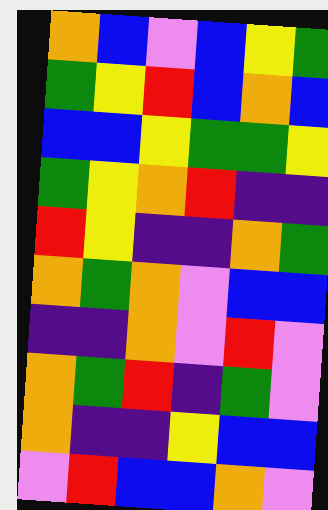[["orange", "blue", "violet", "blue", "yellow", "green"], ["green", "yellow", "red", "blue", "orange", "blue"], ["blue", "blue", "yellow", "green", "green", "yellow"], ["green", "yellow", "orange", "red", "indigo", "indigo"], ["red", "yellow", "indigo", "indigo", "orange", "green"], ["orange", "green", "orange", "violet", "blue", "blue"], ["indigo", "indigo", "orange", "violet", "red", "violet"], ["orange", "green", "red", "indigo", "green", "violet"], ["orange", "indigo", "indigo", "yellow", "blue", "blue"], ["violet", "red", "blue", "blue", "orange", "violet"]]